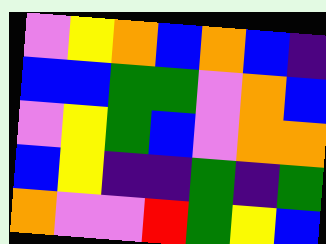[["violet", "yellow", "orange", "blue", "orange", "blue", "indigo"], ["blue", "blue", "green", "green", "violet", "orange", "blue"], ["violet", "yellow", "green", "blue", "violet", "orange", "orange"], ["blue", "yellow", "indigo", "indigo", "green", "indigo", "green"], ["orange", "violet", "violet", "red", "green", "yellow", "blue"]]